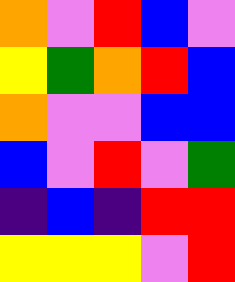[["orange", "violet", "red", "blue", "violet"], ["yellow", "green", "orange", "red", "blue"], ["orange", "violet", "violet", "blue", "blue"], ["blue", "violet", "red", "violet", "green"], ["indigo", "blue", "indigo", "red", "red"], ["yellow", "yellow", "yellow", "violet", "red"]]